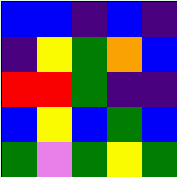[["blue", "blue", "indigo", "blue", "indigo"], ["indigo", "yellow", "green", "orange", "blue"], ["red", "red", "green", "indigo", "indigo"], ["blue", "yellow", "blue", "green", "blue"], ["green", "violet", "green", "yellow", "green"]]